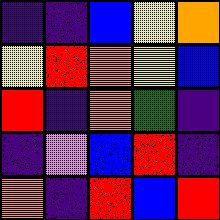[["indigo", "indigo", "blue", "yellow", "orange"], ["yellow", "red", "orange", "yellow", "blue"], ["red", "indigo", "orange", "green", "indigo"], ["indigo", "violet", "blue", "red", "indigo"], ["orange", "indigo", "red", "blue", "red"]]